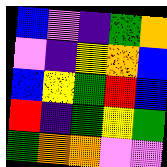[["blue", "violet", "indigo", "green", "orange"], ["violet", "indigo", "yellow", "orange", "blue"], ["blue", "yellow", "green", "red", "blue"], ["red", "indigo", "green", "yellow", "green"], ["green", "orange", "orange", "violet", "violet"]]